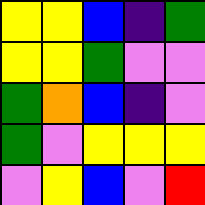[["yellow", "yellow", "blue", "indigo", "green"], ["yellow", "yellow", "green", "violet", "violet"], ["green", "orange", "blue", "indigo", "violet"], ["green", "violet", "yellow", "yellow", "yellow"], ["violet", "yellow", "blue", "violet", "red"]]